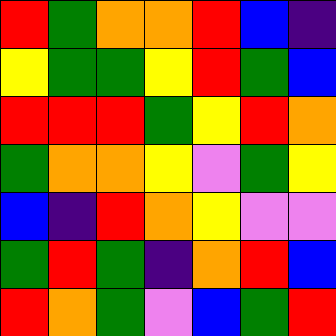[["red", "green", "orange", "orange", "red", "blue", "indigo"], ["yellow", "green", "green", "yellow", "red", "green", "blue"], ["red", "red", "red", "green", "yellow", "red", "orange"], ["green", "orange", "orange", "yellow", "violet", "green", "yellow"], ["blue", "indigo", "red", "orange", "yellow", "violet", "violet"], ["green", "red", "green", "indigo", "orange", "red", "blue"], ["red", "orange", "green", "violet", "blue", "green", "red"]]